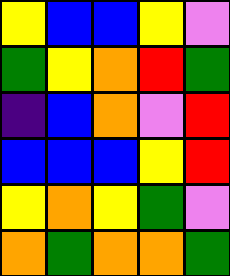[["yellow", "blue", "blue", "yellow", "violet"], ["green", "yellow", "orange", "red", "green"], ["indigo", "blue", "orange", "violet", "red"], ["blue", "blue", "blue", "yellow", "red"], ["yellow", "orange", "yellow", "green", "violet"], ["orange", "green", "orange", "orange", "green"]]